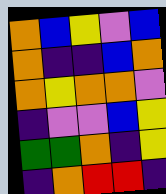[["orange", "blue", "yellow", "violet", "blue"], ["orange", "indigo", "indigo", "blue", "orange"], ["orange", "yellow", "orange", "orange", "violet"], ["indigo", "violet", "violet", "blue", "yellow"], ["green", "green", "orange", "indigo", "yellow"], ["indigo", "orange", "red", "red", "indigo"]]